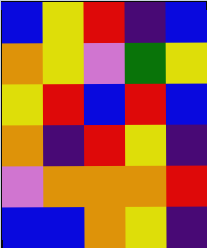[["blue", "yellow", "red", "indigo", "blue"], ["orange", "yellow", "violet", "green", "yellow"], ["yellow", "red", "blue", "red", "blue"], ["orange", "indigo", "red", "yellow", "indigo"], ["violet", "orange", "orange", "orange", "red"], ["blue", "blue", "orange", "yellow", "indigo"]]